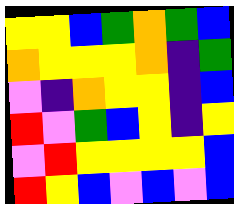[["yellow", "yellow", "blue", "green", "orange", "green", "blue"], ["orange", "yellow", "yellow", "yellow", "orange", "indigo", "green"], ["violet", "indigo", "orange", "yellow", "yellow", "indigo", "blue"], ["red", "violet", "green", "blue", "yellow", "indigo", "yellow"], ["violet", "red", "yellow", "yellow", "yellow", "yellow", "blue"], ["red", "yellow", "blue", "violet", "blue", "violet", "blue"]]